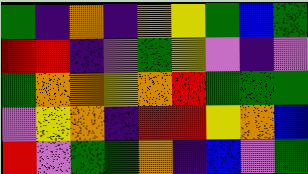[["green", "indigo", "orange", "indigo", "orange", "yellow", "green", "blue", "green"], ["red", "red", "indigo", "violet", "green", "yellow", "violet", "indigo", "violet"], ["green", "orange", "orange", "yellow", "orange", "red", "green", "green", "green"], ["violet", "yellow", "orange", "indigo", "red", "red", "yellow", "orange", "blue"], ["red", "violet", "green", "green", "orange", "indigo", "blue", "violet", "green"]]